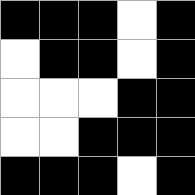[["black", "black", "black", "white", "black"], ["white", "black", "black", "white", "black"], ["white", "white", "white", "black", "black"], ["white", "white", "black", "black", "black"], ["black", "black", "black", "white", "black"]]